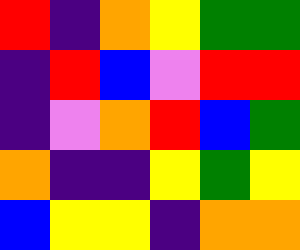[["red", "indigo", "orange", "yellow", "green", "green"], ["indigo", "red", "blue", "violet", "red", "red"], ["indigo", "violet", "orange", "red", "blue", "green"], ["orange", "indigo", "indigo", "yellow", "green", "yellow"], ["blue", "yellow", "yellow", "indigo", "orange", "orange"]]